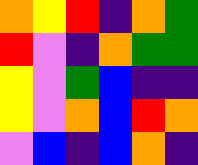[["orange", "yellow", "red", "indigo", "orange", "green"], ["red", "violet", "indigo", "orange", "green", "green"], ["yellow", "violet", "green", "blue", "indigo", "indigo"], ["yellow", "violet", "orange", "blue", "red", "orange"], ["violet", "blue", "indigo", "blue", "orange", "indigo"]]